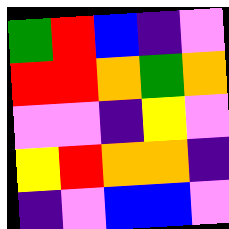[["green", "red", "blue", "indigo", "violet"], ["red", "red", "orange", "green", "orange"], ["violet", "violet", "indigo", "yellow", "violet"], ["yellow", "red", "orange", "orange", "indigo"], ["indigo", "violet", "blue", "blue", "violet"]]